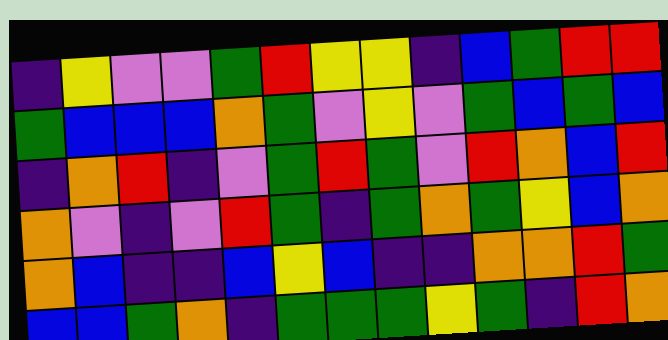[["indigo", "yellow", "violet", "violet", "green", "red", "yellow", "yellow", "indigo", "blue", "green", "red", "red"], ["green", "blue", "blue", "blue", "orange", "green", "violet", "yellow", "violet", "green", "blue", "green", "blue"], ["indigo", "orange", "red", "indigo", "violet", "green", "red", "green", "violet", "red", "orange", "blue", "red"], ["orange", "violet", "indigo", "violet", "red", "green", "indigo", "green", "orange", "green", "yellow", "blue", "orange"], ["orange", "blue", "indigo", "indigo", "blue", "yellow", "blue", "indigo", "indigo", "orange", "orange", "red", "green"], ["blue", "blue", "green", "orange", "indigo", "green", "green", "green", "yellow", "green", "indigo", "red", "orange"]]